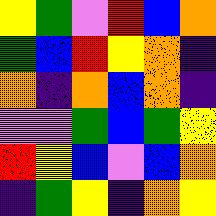[["yellow", "green", "violet", "red", "blue", "orange"], ["green", "blue", "red", "yellow", "orange", "indigo"], ["orange", "indigo", "orange", "blue", "orange", "indigo"], ["violet", "violet", "green", "blue", "green", "yellow"], ["red", "yellow", "blue", "violet", "blue", "orange"], ["indigo", "green", "yellow", "indigo", "orange", "yellow"]]